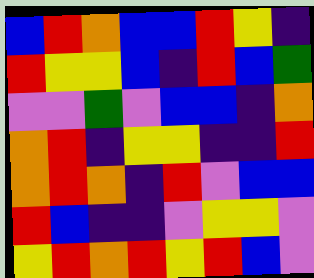[["blue", "red", "orange", "blue", "blue", "red", "yellow", "indigo"], ["red", "yellow", "yellow", "blue", "indigo", "red", "blue", "green"], ["violet", "violet", "green", "violet", "blue", "blue", "indigo", "orange"], ["orange", "red", "indigo", "yellow", "yellow", "indigo", "indigo", "red"], ["orange", "red", "orange", "indigo", "red", "violet", "blue", "blue"], ["red", "blue", "indigo", "indigo", "violet", "yellow", "yellow", "violet"], ["yellow", "red", "orange", "red", "yellow", "red", "blue", "violet"]]